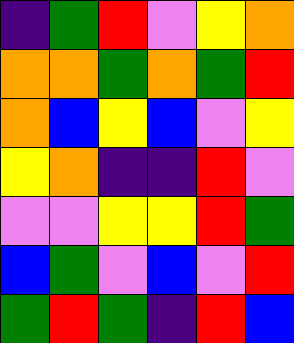[["indigo", "green", "red", "violet", "yellow", "orange"], ["orange", "orange", "green", "orange", "green", "red"], ["orange", "blue", "yellow", "blue", "violet", "yellow"], ["yellow", "orange", "indigo", "indigo", "red", "violet"], ["violet", "violet", "yellow", "yellow", "red", "green"], ["blue", "green", "violet", "blue", "violet", "red"], ["green", "red", "green", "indigo", "red", "blue"]]